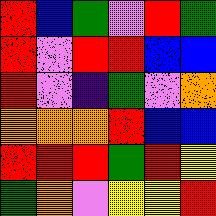[["red", "blue", "green", "violet", "red", "green"], ["red", "violet", "red", "red", "blue", "blue"], ["red", "violet", "indigo", "green", "violet", "orange"], ["orange", "orange", "orange", "red", "blue", "blue"], ["red", "red", "red", "green", "red", "yellow"], ["green", "orange", "violet", "yellow", "yellow", "red"]]